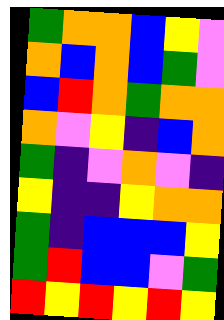[["green", "orange", "orange", "blue", "yellow", "violet"], ["orange", "blue", "orange", "blue", "green", "violet"], ["blue", "red", "orange", "green", "orange", "orange"], ["orange", "violet", "yellow", "indigo", "blue", "orange"], ["green", "indigo", "violet", "orange", "violet", "indigo"], ["yellow", "indigo", "indigo", "yellow", "orange", "orange"], ["green", "indigo", "blue", "blue", "blue", "yellow"], ["green", "red", "blue", "blue", "violet", "green"], ["red", "yellow", "red", "yellow", "red", "yellow"]]